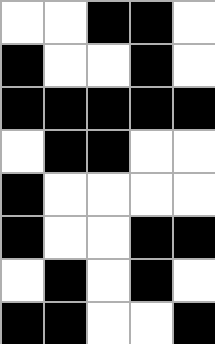[["white", "white", "black", "black", "white"], ["black", "white", "white", "black", "white"], ["black", "black", "black", "black", "black"], ["white", "black", "black", "white", "white"], ["black", "white", "white", "white", "white"], ["black", "white", "white", "black", "black"], ["white", "black", "white", "black", "white"], ["black", "black", "white", "white", "black"]]